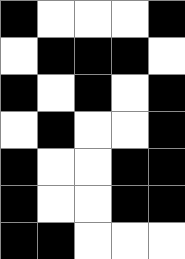[["black", "white", "white", "white", "black"], ["white", "black", "black", "black", "white"], ["black", "white", "black", "white", "black"], ["white", "black", "white", "white", "black"], ["black", "white", "white", "black", "black"], ["black", "white", "white", "black", "black"], ["black", "black", "white", "white", "white"]]